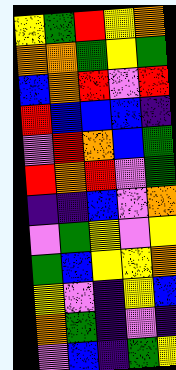[["yellow", "green", "red", "yellow", "orange"], ["orange", "orange", "green", "yellow", "green"], ["blue", "orange", "red", "violet", "red"], ["red", "blue", "blue", "blue", "indigo"], ["violet", "red", "orange", "blue", "green"], ["red", "orange", "red", "violet", "green"], ["indigo", "indigo", "blue", "violet", "orange"], ["violet", "green", "yellow", "violet", "yellow"], ["green", "blue", "yellow", "yellow", "orange"], ["yellow", "violet", "indigo", "yellow", "blue"], ["orange", "green", "indigo", "violet", "indigo"], ["violet", "blue", "indigo", "green", "yellow"]]